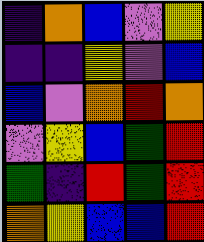[["indigo", "orange", "blue", "violet", "yellow"], ["indigo", "indigo", "yellow", "violet", "blue"], ["blue", "violet", "orange", "red", "orange"], ["violet", "yellow", "blue", "green", "red"], ["green", "indigo", "red", "green", "red"], ["orange", "yellow", "blue", "blue", "red"]]